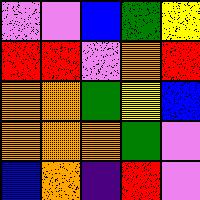[["violet", "violet", "blue", "green", "yellow"], ["red", "red", "violet", "orange", "red"], ["orange", "orange", "green", "yellow", "blue"], ["orange", "orange", "orange", "green", "violet"], ["blue", "orange", "indigo", "red", "violet"]]